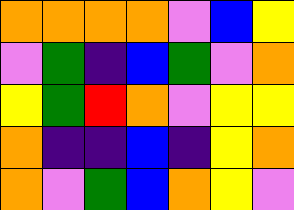[["orange", "orange", "orange", "orange", "violet", "blue", "yellow"], ["violet", "green", "indigo", "blue", "green", "violet", "orange"], ["yellow", "green", "red", "orange", "violet", "yellow", "yellow"], ["orange", "indigo", "indigo", "blue", "indigo", "yellow", "orange"], ["orange", "violet", "green", "blue", "orange", "yellow", "violet"]]